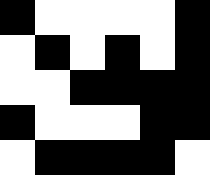[["black", "white", "white", "white", "white", "black"], ["white", "black", "white", "black", "white", "black"], ["white", "white", "black", "black", "black", "black"], ["black", "white", "white", "white", "black", "black"], ["white", "black", "black", "black", "black", "white"]]